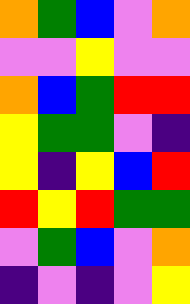[["orange", "green", "blue", "violet", "orange"], ["violet", "violet", "yellow", "violet", "violet"], ["orange", "blue", "green", "red", "red"], ["yellow", "green", "green", "violet", "indigo"], ["yellow", "indigo", "yellow", "blue", "red"], ["red", "yellow", "red", "green", "green"], ["violet", "green", "blue", "violet", "orange"], ["indigo", "violet", "indigo", "violet", "yellow"]]